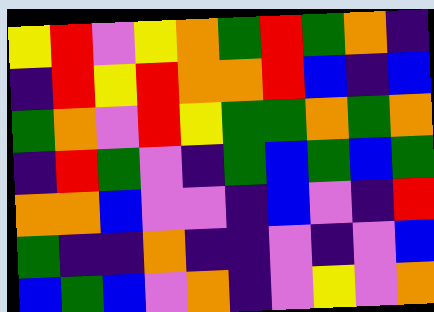[["yellow", "red", "violet", "yellow", "orange", "green", "red", "green", "orange", "indigo"], ["indigo", "red", "yellow", "red", "orange", "orange", "red", "blue", "indigo", "blue"], ["green", "orange", "violet", "red", "yellow", "green", "green", "orange", "green", "orange"], ["indigo", "red", "green", "violet", "indigo", "green", "blue", "green", "blue", "green"], ["orange", "orange", "blue", "violet", "violet", "indigo", "blue", "violet", "indigo", "red"], ["green", "indigo", "indigo", "orange", "indigo", "indigo", "violet", "indigo", "violet", "blue"], ["blue", "green", "blue", "violet", "orange", "indigo", "violet", "yellow", "violet", "orange"]]